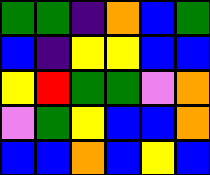[["green", "green", "indigo", "orange", "blue", "green"], ["blue", "indigo", "yellow", "yellow", "blue", "blue"], ["yellow", "red", "green", "green", "violet", "orange"], ["violet", "green", "yellow", "blue", "blue", "orange"], ["blue", "blue", "orange", "blue", "yellow", "blue"]]